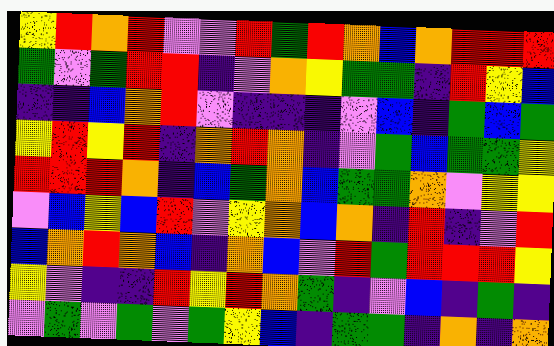[["yellow", "red", "orange", "red", "violet", "violet", "red", "green", "red", "orange", "blue", "orange", "red", "red", "red"], ["green", "violet", "green", "red", "red", "indigo", "violet", "orange", "yellow", "green", "green", "indigo", "red", "yellow", "blue"], ["indigo", "indigo", "blue", "orange", "red", "violet", "indigo", "indigo", "indigo", "violet", "blue", "indigo", "green", "blue", "green"], ["yellow", "red", "yellow", "red", "indigo", "orange", "red", "orange", "indigo", "violet", "green", "blue", "green", "green", "yellow"], ["red", "red", "red", "orange", "indigo", "blue", "green", "orange", "blue", "green", "green", "orange", "violet", "yellow", "yellow"], ["violet", "blue", "yellow", "blue", "red", "violet", "yellow", "orange", "blue", "orange", "indigo", "red", "indigo", "violet", "red"], ["blue", "orange", "red", "orange", "blue", "indigo", "orange", "blue", "violet", "red", "green", "red", "red", "red", "yellow"], ["yellow", "violet", "indigo", "indigo", "red", "yellow", "red", "orange", "green", "indigo", "violet", "blue", "indigo", "green", "indigo"], ["violet", "green", "violet", "green", "violet", "green", "yellow", "blue", "indigo", "green", "green", "indigo", "orange", "indigo", "orange"]]